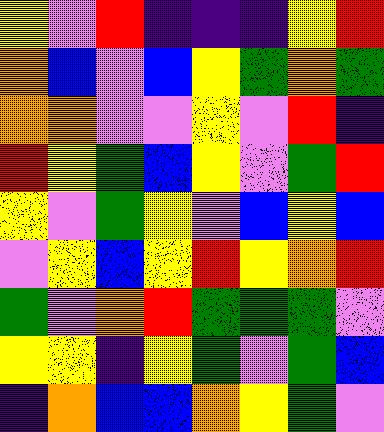[["yellow", "violet", "red", "indigo", "indigo", "indigo", "yellow", "red"], ["orange", "blue", "violet", "blue", "yellow", "green", "orange", "green"], ["orange", "orange", "violet", "violet", "yellow", "violet", "red", "indigo"], ["red", "yellow", "green", "blue", "yellow", "violet", "green", "red"], ["yellow", "violet", "green", "yellow", "violet", "blue", "yellow", "blue"], ["violet", "yellow", "blue", "yellow", "red", "yellow", "orange", "red"], ["green", "violet", "orange", "red", "green", "green", "green", "violet"], ["yellow", "yellow", "indigo", "yellow", "green", "violet", "green", "blue"], ["indigo", "orange", "blue", "blue", "orange", "yellow", "green", "violet"]]